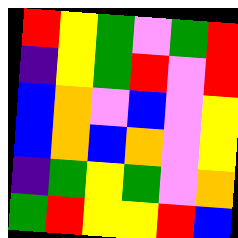[["red", "yellow", "green", "violet", "green", "red"], ["indigo", "yellow", "green", "red", "violet", "red"], ["blue", "orange", "violet", "blue", "violet", "yellow"], ["blue", "orange", "blue", "orange", "violet", "yellow"], ["indigo", "green", "yellow", "green", "violet", "orange"], ["green", "red", "yellow", "yellow", "red", "blue"]]